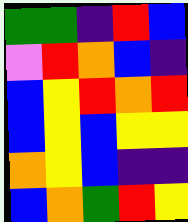[["green", "green", "indigo", "red", "blue"], ["violet", "red", "orange", "blue", "indigo"], ["blue", "yellow", "red", "orange", "red"], ["blue", "yellow", "blue", "yellow", "yellow"], ["orange", "yellow", "blue", "indigo", "indigo"], ["blue", "orange", "green", "red", "yellow"]]